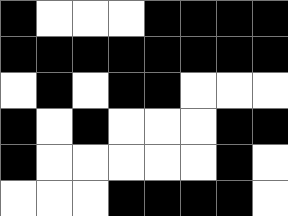[["black", "white", "white", "white", "black", "black", "black", "black"], ["black", "black", "black", "black", "black", "black", "black", "black"], ["white", "black", "white", "black", "black", "white", "white", "white"], ["black", "white", "black", "white", "white", "white", "black", "black"], ["black", "white", "white", "white", "white", "white", "black", "white"], ["white", "white", "white", "black", "black", "black", "black", "white"]]